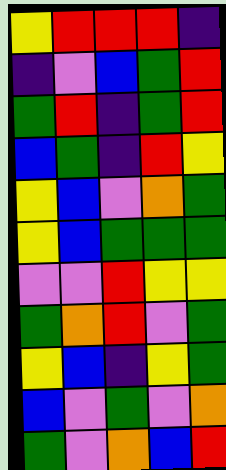[["yellow", "red", "red", "red", "indigo"], ["indigo", "violet", "blue", "green", "red"], ["green", "red", "indigo", "green", "red"], ["blue", "green", "indigo", "red", "yellow"], ["yellow", "blue", "violet", "orange", "green"], ["yellow", "blue", "green", "green", "green"], ["violet", "violet", "red", "yellow", "yellow"], ["green", "orange", "red", "violet", "green"], ["yellow", "blue", "indigo", "yellow", "green"], ["blue", "violet", "green", "violet", "orange"], ["green", "violet", "orange", "blue", "red"]]